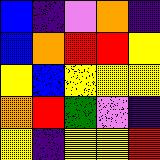[["blue", "indigo", "violet", "orange", "indigo"], ["blue", "orange", "red", "red", "yellow"], ["yellow", "blue", "yellow", "yellow", "yellow"], ["orange", "red", "green", "violet", "indigo"], ["yellow", "indigo", "yellow", "yellow", "red"]]